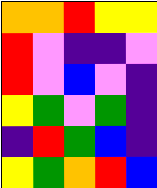[["orange", "orange", "red", "yellow", "yellow"], ["red", "violet", "indigo", "indigo", "violet"], ["red", "violet", "blue", "violet", "indigo"], ["yellow", "green", "violet", "green", "indigo"], ["indigo", "red", "green", "blue", "indigo"], ["yellow", "green", "orange", "red", "blue"]]